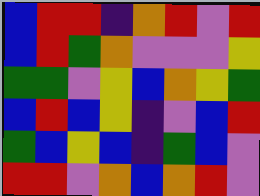[["blue", "red", "red", "indigo", "orange", "red", "violet", "red"], ["blue", "red", "green", "orange", "violet", "violet", "violet", "yellow"], ["green", "green", "violet", "yellow", "blue", "orange", "yellow", "green"], ["blue", "red", "blue", "yellow", "indigo", "violet", "blue", "red"], ["green", "blue", "yellow", "blue", "indigo", "green", "blue", "violet"], ["red", "red", "violet", "orange", "blue", "orange", "red", "violet"]]